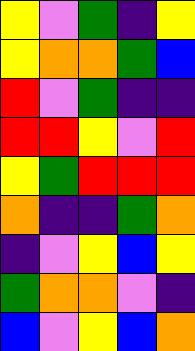[["yellow", "violet", "green", "indigo", "yellow"], ["yellow", "orange", "orange", "green", "blue"], ["red", "violet", "green", "indigo", "indigo"], ["red", "red", "yellow", "violet", "red"], ["yellow", "green", "red", "red", "red"], ["orange", "indigo", "indigo", "green", "orange"], ["indigo", "violet", "yellow", "blue", "yellow"], ["green", "orange", "orange", "violet", "indigo"], ["blue", "violet", "yellow", "blue", "orange"]]